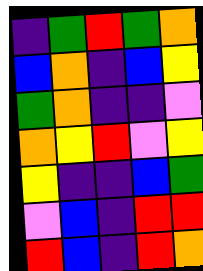[["indigo", "green", "red", "green", "orange"], ["blue", "orange", "indigo", "blue", "yellow"], ["green", "orange", "indigo", "indigo", "violet"], ["orange", "yellow", "red", "violet", "yellow"], ["yellow", "indigo", "indigo", "blue", "green"], ["violet", "blue", "indigo", "red", "red"], ["red", "blue", "indigo", "red", "orange"]]